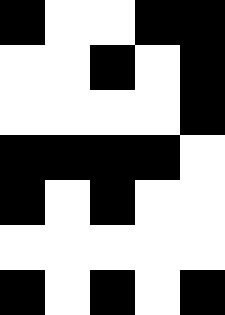[["black", "white", "white", "black", "black"], ["white", "white", "black", "white", "black"], ["white", "white", "white", "white", "black"], ["black", "black", "black", "black", "white"], ["black", "white", "black", "white", "white"], ["white", "white", "white", "white", "white"], ["black", "white", "black", "white", "black"]]